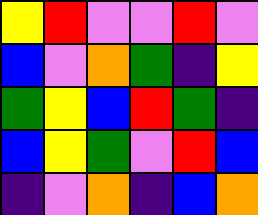[["yellow", "red", "violet", "violet", "red", "violet"], ["blue", "violet", "orange", "green", "indigo", "yellow"], ["green", "yellow", "blue", "red", "green", "indigo"], ["blue", "yellow", "green", "violet", "red", "blue"], ["indigo", "violet", "orange", "indigo", "blue", "orange"]]